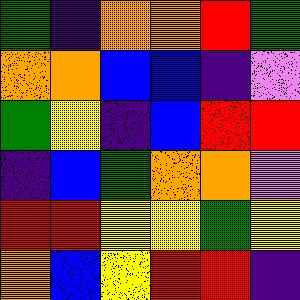[["green", "indigo", "orange", "orange", "red", "green"], ["orange", "orange", "blue", "blue", "indigo", "violet"], ["green", "yellow", "indigo", "blue", "red", "red"], ["indigo", "blue", "green", "orange", "orange", "violet"], ["red", "red", "yellow", "yellow", "green", "yellow"], ["orange", "blue", "yellow", "red", "red", "indigo"]]